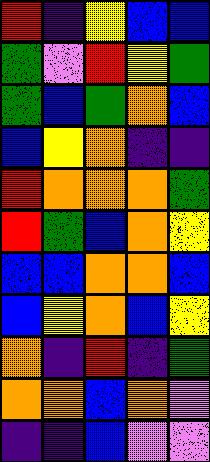[["red", "indigo", "yellow", "blue", "blue"], ["green", "violet", "red", "yellow", "green"], ["green", "blue", "green", "orange", "blue"], ["blue", "yellow", "orange", "indigo", "indigo"], ["red", "orange", "orange", "orange", "green"], ["red", "green", "blue", "orange", "yellow"], ["blue", "blue", "orange", "orange", "blue"], ["blue", "yellow", "orange", "blue", "yellow"], ["orange", "indigo", "red", "indigo", "green"], ["orange", "orange", "blue", "orange", "violet"], ["indigo", "indigo", "blue", "violet", "violet"]]